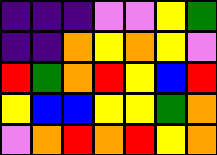[["indigo", "indigo", "indigo", "violet", "violet", "yellow", "green"], ["indigo", "indigo", "orange", "yellow", "orange", "yellow", "violet"], ["red", "green", "orange", "red", "yellow", "blue", "red"], ["yellow", "blue", "blue", "yellow", "yellow", "green", "orange"], ["violet", "orange", "red", "orange", "red", "yellow", "orange"]]